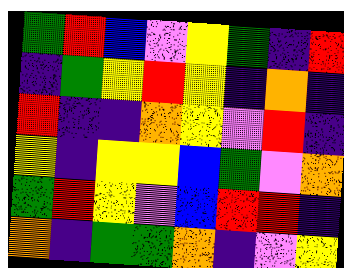[["green", "red", "blue", "violet", "yellow", "green", "indigo", "red"], ["indigo", "green", "yellow", "red", "yellow", "indigo", "orange", "indigo"], ["red", "indigo", "indigo", "orange", "yellow", "violet", "red", "indigo"], ["yellow", "indigo", "yellow", "yellow", "blue", "green", "violet", "orange"], ["green", "red", "yellow", "violet", "blue", "red", "red", "indigo"], ["orange", "indigo", "green", "green", "orange", "indigo", "violet", "yellow"]]